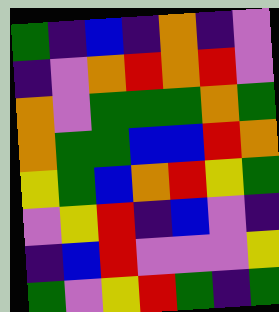[["green", "indigo", "blue", "indigo", "orange", "indigo", "violet"], ["indigo", "violet", "orange", "red", "orange", "red", "violet"], ["orange", "violet", "green", "green", "green", "orange", "green"], ["orange", "green", "green", "blue", "blue", "red", "orange"], ["yellow", "green", "blue", "orange", "red", "yellow", "green"], ["violet", "yellow", "red", "indigo", "blue", "violet", "indigo"], ["indigo", "blue", "red", "violet", "violet", "violet", "yellow"], ["green", "violet", "yellow", "red", "green", "indigo", "green"]]